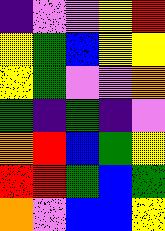[["indigo", "violet", "violet", "yellow", "red"], ["yellow", "green", "blue", "yellow", "yellow"], ["yellow", "green", "violet", "violet", "orange"], ["green", "indigo", "green", "indigo", "violet"], ["orange", "red", "blue", "green", "yellow"], ["red", "red", "green", "blue", "green"], ["orange", "violet", "blue", "blue", "yellow"]]